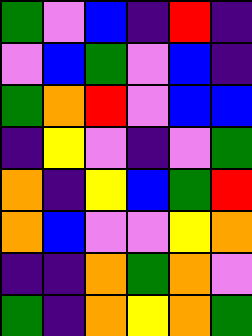[["green", "violet", "blue", "indigo", "red", "indigo"], ["violet", "blue", "green", "violet", "blue", "indigo"], ["green", "orange", "red", "violet", "blue", "blue"], ["indigo", "yellow", "violet", "indigo", "violet", "green"], ["orange", "indigo", "yellow", "blue", "green", "red"], ["orange", "blue", "violet", "violet", "yellow", "orange"], ["indigo", "indigo", "orange", "green", "orange", "violet"], ["green", "indigo", "orange", "yellow", "orange", "green"]]